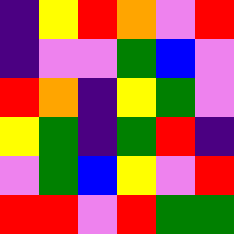[["indigo", "yellow", "red", "orange", "violet", "red"], ["indigo", "violet", "violet", "green", "blue", "violet"], ["red", "orange", "indigo", "yellow", "green", "violet"], ["yellow", "green", "indigo", "green", "red", "indigo"], ["violet", "green", "blue", "yellow", "violet", "red"], ["red", "red", "violet", "red", "green", "green"]]